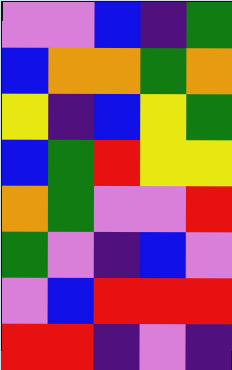[["violet", "violet", "blue", "indigo", "green"], ["blue", "orange", "orange", "green", "orange"], ["yellow", "indigo", "blue", "yellow", "green"], ["blue", "green", "red", "yellow", "yellow"], ["orange", "green", "violet", "violet", "red"], ["green", "violet", "indigo", "blue", "violet"], ["violet", "blue", "red", "red", "red"], ["red", "red", "indigo", "violet", "indigo"]]